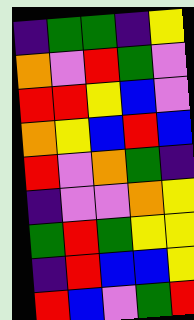[["indigo", "green", "green", "indigo", "yellow"], ["orange", "violet", "red", "green", "violet"], ["red", "red", "yellow", "blue", "violet"], ["orange", "yellow", "blue", "red", "blue"], ["red", "violet", "orange", "green", "indigo"], ["indigo", "violet", "violet", "orange", "yellow"], ["green", "red", "green", "yellow", "yellow"], ["indigo", "red", "blue", "blue", "yellow"], ["red", "blue", "violet", "green", "red"]]